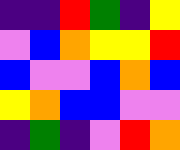[["indigo", "indigo", "red", "green", "indigo", "yellow"], ["violet", "blue", "orange", "yellow", "yellow", "red"], ["blue", "violet", "violet", "blue", "orange", "blue"], ["yellow", "orange", "blue", "blue", "violet", "violet"], ["indigo", "green", "indigo", "violet", "red", "orange"]]